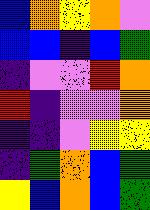[["blue", "orange", "yellow", "orange", "violet"], ["blue", "blue", "indigo", "blue", "green"], ["indigo", "violet", "violet", "red", "orange"], ["red", "indigo", "violet", "violet", "orange"], ["indigo", "indigo", "violet", "yellow", "yellow"], ["indigo", "green", "orange", "blue", "green"], ["yellow", "blue", "orange", "blue", "green"]]